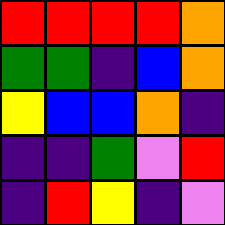[["red", "red", "red", "red", "orange"], ["green", "green", "indigo", "blue", "orange"], ["yellow", "blue", "blue", "orange", "indigo"], ["indigo", "indigo", "green", "violet", "red"], ["indigo", "red", "yellow", "indigo", "violet"]]